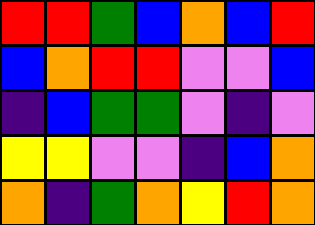[["red", "red", "green", "blue", "orange", "blue", "red"], ["blue", "orange", "red", "red", "violet", "violet", "blue"], ["indigo", "blue", "green", "green", "violet", "indigo", "violet"], ["yellow", "yellow", "violet", "violet", "indigo", "blue", "orange"], ["orange", "indigo", "green", "orange", "yellow", "red", "orange"]]